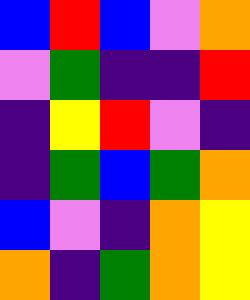[["blue", "red", "blue", "violet", "orange"], ["violet", "green", "indigo", "indigo", "red"], ["indigo", "yellow", "red", "violet", "indigo"], ["indigo", "green", "blue", "green", "orange"], ["blue", "violet", "indigo", "orange", "yellow"], ["orange", "indigo", "green", "orange", "yellow"]]